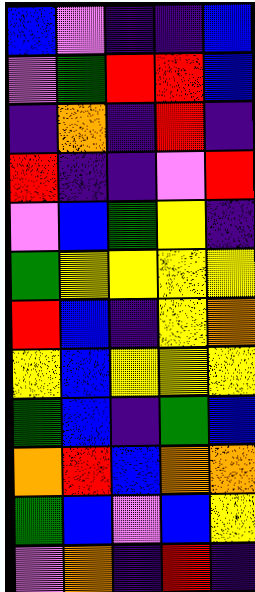[["blue", "violet", "indigo", "indigo", "blue"], ["violet", "green", "red", "red", "blue"], ["indigo", "orange", "indigo", "red", "indigo"], ["red", "indigo", "indigo", "violet", "red"], ["violet", "blue", "green", "yellow", "indigo"], ["green", "yellow", "yellow", "yellow", "yellow"], ["red", "blue", "indigo", "yellow", "orange"], ["yellow", "blue", "yellow", "yellow", "yellow"], ["green", "blue", "indigo", "green", "blue"], ["orange", "red", "blue", "orange", "orange"], ["green", "blue", "violet", "blue", "yellow"], ["violet", "orange", "indigo", "red", "indigo"]]